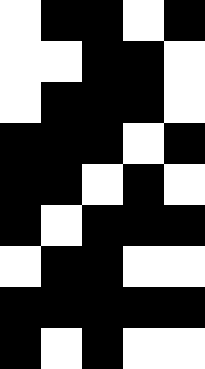[["white", "black", "black", "white", "black"], ["white", "white", "black", "black", "white"], ["white", "black", "black", "black", "white"], ["black", "black", "black", "white", "black"], ["black", "black", "white", "black", "white"], ["black", "white", "black", "black", "black"], ["white", "black", "black", "white", "white"], ["black", "black", "black", "black", "black"], ["black", "white", "black", "white", "white"]]